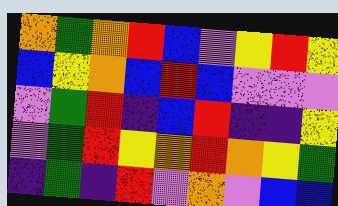[["orange", "green", "orange", "red", "blue", "violet", "yellow", "red", "yellow"], ["blue", "yellow", "orange", "blue", "red", "blue", "violet", "violet", "violet"], ["violet", "green", "red", "indigo", "blue", "red", "indigo", "indigo", "yellow"], ["violet", "green", "red", "yellow", "orange", "red", "orange", "yellow", "green"], ["indigo", "green", "indigo", "red", "violet", "orange", "violet", "blue", "blue"]]